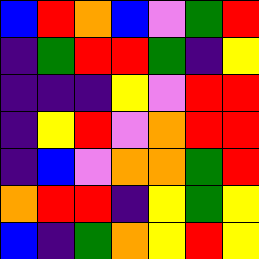[["blue", "red", "orange", "blue", "violet", "green", "red"], ["indigo", "green", "red", "red", "green", "indigo", "yellow"], ["indigo", "indigo", "indigo", "yellow", "violet", "red", "red"], ["indigo", "yellow", "red", "violet", "orange", "red", "red"], ["indigo", "blue", "violet", "orange", "orange", "green", "red"], ["orange", "red", "red", "indigo", "yellow", "green", "yellow"], ["blue", "indigo", "green", "orange", "yellow", "red", "yellow"]]